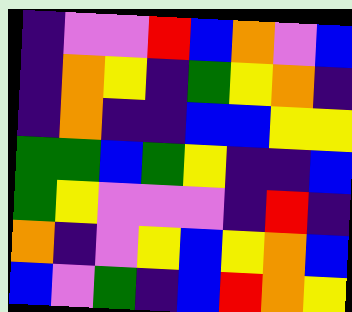[["indigo", "violet", "violet", "red", "blue", "orange", "violet", "blue"], ["indigo", "orange", "yellow", "indigo", "green", "yellow", "orange", "indigo"], ["indigo", "orange", "indigo", "indigo", "blue", "blue", "yellow", "yellow"], ["green", "green", "blue", "green", "yellow", "indigo", "indigo", "blue"], ["green", "yellow", "violet", "violet", "violet", "indigo", "red", "indigo"], ["orange", "indigo", "violet", "yellow", "blue", "yellow", "orange", "blue"], ["blue", "violet", "green", "indigo", "blue", "red", "orange", "yellow"]]